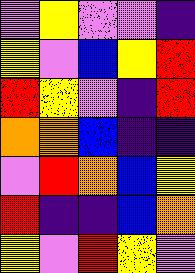[["violet", "yellow", "violet", "violet", "indigo"], ["yellow", "violet", "blue", "yellow", "red"], ["red", "yellow", "violet", "indigo", "red"], ["orange", "orange", "blue", "indigo", "indigo"], ["violet", "red", "orange", "blue", "yellow"], ["red", "indigo", "indigo", "blue", "orange"], ["yellow", "violet", "red", "yellow", "violet"]]